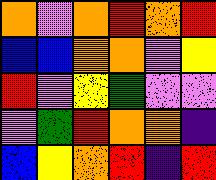[["orange", "violet", "orange", "red", "orange", "red"], ["blue", "blue", "orange", "orange", "violet", "yellow"], ["red", "violet", "yellow", "green", "violet", "violet"], ["violet", "green", "red", "orange", "orange", "indigo"], ["blue", "yellow", "orange", "red", "indigo", "red"]]